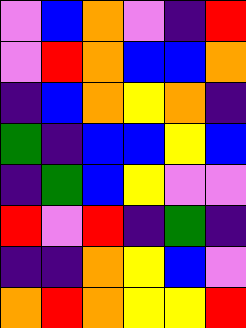[["violet", "blue", "orange", "violet", "indigo", "red"], ["violet", "red", "orange", "blue", "blue", "orange"], ["indigo", "blue", "orange", "yellow", "orange", "indigo"], ["green", "indigo", "blue", "blue", "yellow", "blue"], ["indigo", "green", "blue", "yellow", "violet", "violet"], ["red", "violet", "red", "indigo", "green", "indigo"], ["indigo", "indigo", "orange", "yellow", "blue", "violet"], ["orange", "red", "orange", "yellow", "yellow", "red"]]